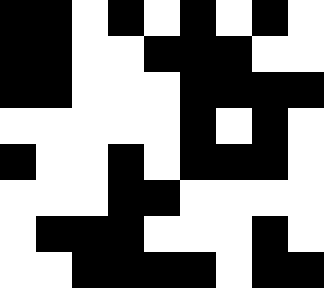[["black", "black", "white", "black", "white", "black", "white", "black", "white"], ["black", "black", "white", "white", "black", "black", "black", "white", "white"], ["black", "black", "white", "white", "white", "black", "black", "black", "black"], ["white", "white", "white", "white", "white", "black", "white", "black", "white"], ["black", "white", "white", "black", "white", "black", "black", "black", "white"], ["white", "white", "white", "black", "black", "white", "white", "white", "white"], ["white", "black", "black", "black", "white", "white", "white", "black", "white"], ["white", "white", "black", "black", "black", "black", "white", "black", "black"]]